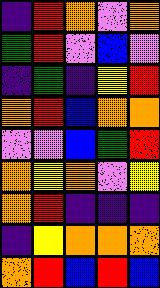[["indigo", "red", "orange", "violet", "orange"], ["green", "red", "violet", "blue", "violet"], ["indigo", "green", "indigo", "yellow", "red"], ["orange", "red", "blue", "orange", "orange"], ["violet", "violet", "blue", "green", "red"], ["orange", "yellow", "orange", "violet", "yellow"], ["orange", "red", "indigo", "indigo", "indigo"], ["indigo", "yellow", "orange", "orange", "orange"], ["orange", "red", "blue", "red", "blue"]]